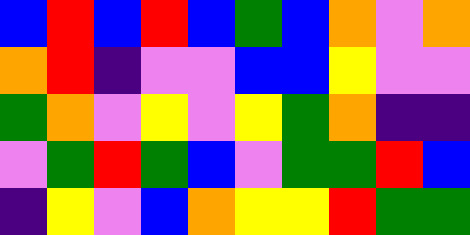[["blue", "red", "blue", "red", "blue", "green", "blue", "orange", "violet", "orange"], ["orange", "red", "indigo", "violet", "violet", "blue", "blue", "yellow", "violet", "violet"], ["green", "orange", "violet", "yellow", "violet", "yellow", "green", "orange", "indigo", "indigo"], ["violet", "green", "red", "green", "blue", "violet", "green", "green", "red", "blue"], ["indigo", "yellow", "violet", "blue", "orange", "yellow", "yellow", "red", "green", "green"]]